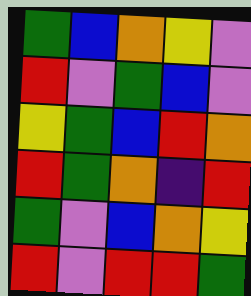[["green", "blue", "orange", "yellow", "violet"], ["red", "violet", "green", "blue", "violet"], ["yellow", "green", "blue", "red", "orange"], ["red", "green", "orange", "indigo", "red"], ["green", "violet", "blue", "orange", "yellow"], ["red", "violet", "red", "red", "green"]]